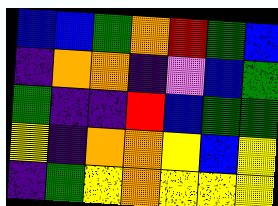[["blue", "blue", "green", "orange", "red", "green", "blue"], ["indigo", "orange", "orange", "indigo", "violet", "blue", "green"], ["green", "indigo", "indigo", "red", "blue", "green", "green"], ["yellow", "indigo", "orange", "orange", "yellow", "blue", "yellow"], ["indigo", "green", "yellow", "orange", "yellow", "yellow", "yellow"]]